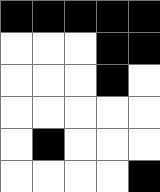[["black", "black", "black", "black", "black"], ["white", "white", "white", "black", "black"], ["white", "white", "white", "black", "white"], ["white", "white", "white", "white", "white"], ["white", "black", "white", "white", "white"], ["white", "white", "white", "white", "black"]]